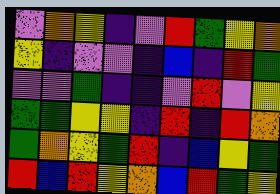[["violet", "orange", "yellow", "indigo", "violet", "red", "green", "yellow", "orange"], ["yellow", "indigo", "violet", "violet", "indigo", "blue", "indigo", "red", "green"], ["violet", "violet", "green", "indigo", "indigo", "violet", "red", "violet", "yellow"], ["green", "green", "yellow", "yellow", "indigo", "red", "indigo", "red", "orange"], ["green", "orange", "yellow", "green", "red", "indigo", "blue", "yellow", "green"], ["red", "blue", "red", "yellow", "orange", "blue", "red", "green", "yellow"]]